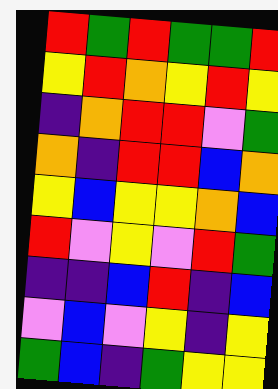[["red", "green", "red", "green", "green", "red"], ["yellow", "red", "orange", "yellow", "red", "yellow"], ["indigo", "orange", "red", "red", "violet", "green"], ["orange", "indigo", "red", "red", "blue", "orange"], ["yellow", "blue", "yellow", "yellow", "orange", "blue"], ["red", "violet", "yellow", "violet", "red", "green"], ["indigo", "indigo", "blue", "red", "indigo", "blue"], ["violet", "blue", "violet", "yellow", "indigo", "yellow"], ["green", "blue", "indigo", "green", "yellow", "yellow"]]